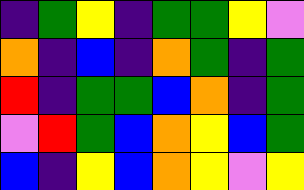[["indigo", "green", "yellow", "indigo", "green", "green", "yellow", "violet"], ["orange", "indigo", "blue", "indigo", "orange", "green", "indigo", "green"], ["red", "indigo", "green", "green", "blue", "orange", "indigo", "green"], ["violet", "red", "green", "blue", "orange", "yellow", "blue", "green"], ["blue", "indigo", "yellow", "blue", "orange", "yellow", "violet", "yellow"]]